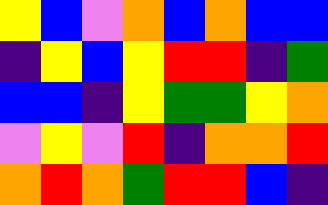[["yellow", "blue", "violet", "orange", "blue", "orange", "blue", "blue"], ["indigo", "yellow", "blue", "yellow", "red", "red", "indigo", "green"], ["blue", "blue", "indigo", "yellow", "green", "green", "yellow", "orange"], ["violet", "yellow", "violet", "red", "indigo", "orange", "orange", "red"], ["orange", "red", "orange", "green", "red", "red", "blue", "indigo"]]